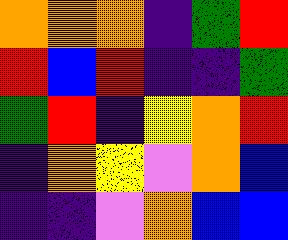[["orange", "orange", "orange", "indigo", "green", "red"], ["red", "blue", "red", "indigo", "indigo", "green"], ["green", "red", "indigo", "yellow", "orange", "red"], ["indigo", "orange", "yellow", "violet", "orange", "blue"], ["indigo", "indigo", "violet", "orange", "blue", "blue"]]